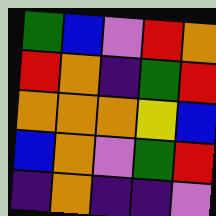[["green", "blue", "violet", "red", "orange"], ["red", "orange", "indigo", "green", "red"], ["orange", "orange", "orange", "yellow", "blue"], ["blue", "orange", "violet", "green", "red"], ["indigo", "orange", "indigo", "indigo", "violet"]]